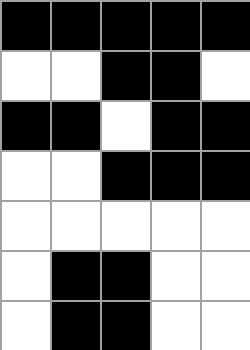[["black", "black", "black", "black", "black"], ["white", "white", "black", "black", "white"], ["black", "black", "white", "black", "black"], ["white", "white", "black", "black", "black"], ["white", "white", "white", "white", "white"], ["white", "black", "black", "white", "white"], ["white", "black", "black", "white", "white"]]